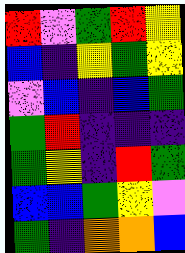[["red", "violet", "green", "red", "yellow"], ["blue", "indigo", "yellow", "green", "yellow"], ["violet", "blue", "indigo", "blue", "green"], ["green", "red", "indigo", "indigo", "indigo"], ["green", "yellow", "indigo", "red", "green"], ["blue", "blue", "green", "yellow", "violet"], ["green", "indigo", "orange", "orange", "blue"]]